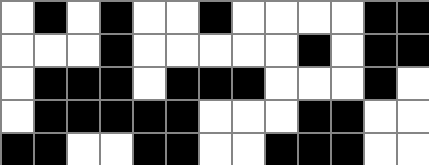[["white", "black", "white", "black", "white", "white", "black", "white", "white", "white", "white", "black", "black"], ["white", "white", "white", "black", "white", "white", "white", "white", "white", "black", "white", "black", "black"], ["white", "black", "black", "black", "white", "black", "black", "black", "white", "white", "white", "black", "white"], ["white", "black", "black", "black", "black", "black", "white", "white", "white", "black", "black", "white", "white"], ["black", "black", "white", "white", "black", "black", "white", "white", "black", "black", "black", "white", "white"]]